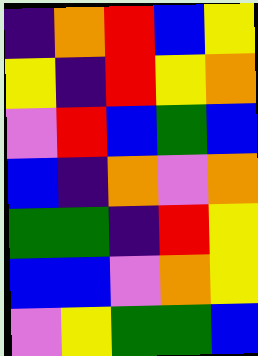[["indigo", "orange", "red", "blue", "yellow"], ["yellow", "indigo", "red", "yellow", "orange"], ["violet", "red", "blue", "green", "blue"], ["blue", "indigo", "orange", "violet", "orange"], ["green", "green", "indigo", "red", "yellow"], ["blue", "blue", "violet", "orange", "yellow"], ["violet", "yellow", "green", "green", "blue"]]